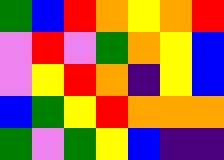[["green", "blue", "red", "orange", "yellow", "orange", "red"], ["violet", "red", "violet", "green", "orange", "yellow", "blue"], ["violet", "yellow", "red", "orange", "indigo", "yellow", "blue"], ["blue", "green", "yellow", "red", "orange", "orange", "orange"], ["green", "violet", "green", "yellow", "blue", "indigo", "indigo"]]